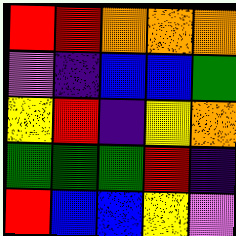[["red", "red", "orange", "orange", "orange"], ["violet", "indigo", "blue", "blue", "green"], ["yellow", "red", "indigo", "yellow", "orange"], ["green", "green", "green", "red", "indigo"], ["red", "blue", "blue", "yellow", "violet"]]